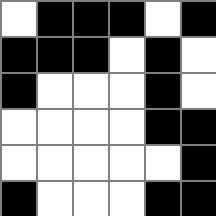[["white", "black", "black", "black", "white", "black"], ["black", "black", "black", "white", "black", "white"], ["black", "white", "white", "white", "black", "white"], ["white", "white", "white", "white", "black", "black"], ["white", "white", "white", "white", "white", "black"], ["black", "white", "white", "white", "black", "black"]]